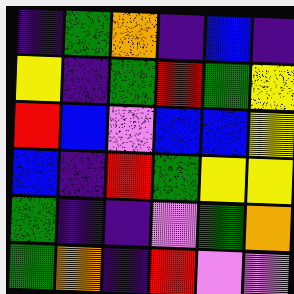[["indigo", "green", "orange", "indigo", "blue", "indigo"], ["yellow", "indigo", "green", "red", "green", "yellow"], ["red", "blue", "violet", "blue", "blue", "yellow"], ["blue", "indigo", "red", "green", "yellow", "yellow"], ["green", "indigo", "indigo", "violet", "green", "orange"], ["green", "orange", "indigo", "red", "violet", "violet"]]